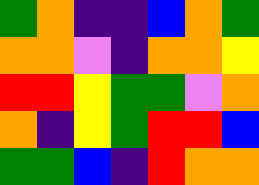[["green", "orange", "indigo", "indigo", "blue", "orange", "green"], ["orange", "orange", "violet", "indigo", "orange", "orange", "yellow"], ["red", "red", "yellow", "green", "green", "violet", "orange"], ["orange", "indigo", "yellow", "green", "red", "red", "blue"], ["green", "green", "blue", "indigo", "red", "orange", "orange"]]